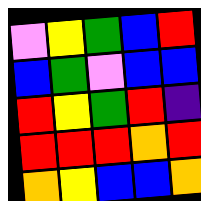[["violet", "yellow", "green", "blue", "red"], ["blue", "green", "violet", "blue", "blue"], ["red", "yellow", "green", "red", "indigo"], ["red", "red", "red", "orange", "red"], ["orange", "yellow", "blue", "blue", "orange"]]